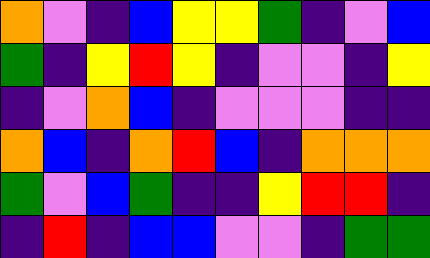[["orange", "violet", "indigo", "blue", "yellow", "yellow", "green", "indigo", "violet", "blue"], ["green", "indigo", "yellow", "red", "yellow", "indigo", "violet", "violet", "indigo", "yellow"], ["indigo", "violet", "orange", "blue", "indigo", "violet", "violet", "violet", "indigo", "indigo"], ["orange", "blue", "indigo", "orange", "red", "blue", "indigo", "orange", "orange", "orange"], ["green", "violet", "blue", "green", "indigo", "indigo", "yellow", "red", "red", "indigo"], ["indigo", "red", "indigo", "blue", "blue", "violet", "violet", "indigo", "green", "green"]]